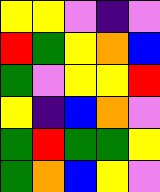[["yellow", "yellow", "violet", "indigo", "violet"], ["red", "green", "yellow", "orange", "blue"], ["green", "violet", "yellow", "yellow", "red"], ["yellow", "indigo", "blue", "orange", "violet"], ["green", "red", "green", "green", "yellow"], ["green", "orange", "blue", "yellow", "violet"]]